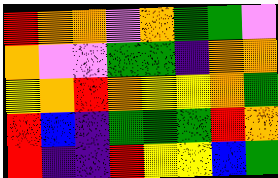[["red", "orange", "orange", "violet", "orange", "green", "green", "violet"], ["orange", "violet", "violet", "green", "green", "indigo", "orange", "orange"], ["yellow", "orange", "red", "orange", "yellow", "yellow", "orange", "green"], ["red", "blue", "indigo", "green", "green", "green", "red", "orange"], ["red", "indigo", "indigo", "red", "yellow", "yellow", "blue", "green"]]